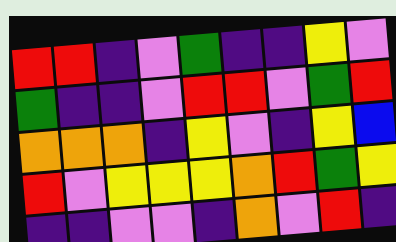[["red", "red", "indigo", "violet", "green", "indigo", "indigo", "yellow", "violet"], ["green", "indigo", "indigo", "violet", "red", "red", "violet", "green", "red"], ["orange", "orange", "orange", "indigo", "yellow", "violet", "indigo", "yellow", "blue"], ["red", "violet", "yellow", "yellow", "yellow", "orange", "red", "green", "yellow"], ["indigo", "indigo", "violet", "violet", "indigo", "orange", "violet", "red", "indigo"]]